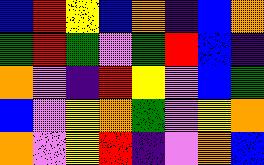[["blue", "red", "yellow", "blue", "orange", "indigo", "blue", "orange"], ["green", "red", "green", "violet", "green", "red", "blue", "indigo"], ["orange", "violet", "indigo", "red", "yellow", "violet", "blue", "green"], ["blue", "violet", "yellow", "orange", "green", "violet", "yellow", "orange"], ["orange", "violet", "yellow", "red", "indigo", "violet", "orange", "blue"]]